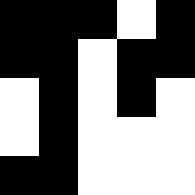[["black", "black", "black", "white", "black"], ["black", "black", "white", "black", "black"], ["white", "black", "white", "black", "white"], ["white", "black", "white", "white", "white"], ["black", "black", "white", "white", "white"]]